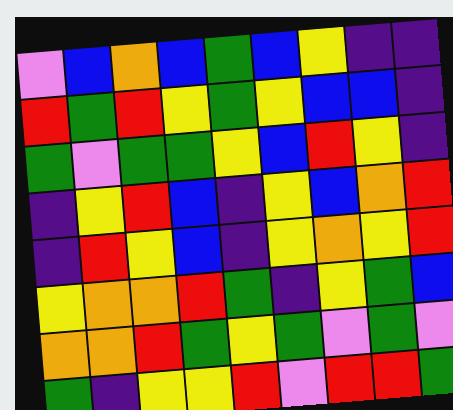[["violet", "blue", "orange", "blue", "green", "blue", "yellow", "indigo", "indigo"], ["red", "green", "red", "yellow", "green", "yellow", "blue", "blue", "indigo"], ["green", "violet", "green", "green", "yellow", "blue", "red", "yellow", "indigo"], ["indigo", "yellow", "red", "blue", "indigo", "yellow", "blue", "orange", "red"], ["indigo", "red", "yellow", "blue", "indigo", "yellow", "orange", "yellow", "red"], ["yellow", "orange", "orange", "red", "green", "indigo", "yellow", "green", "blue"], ["orange", "orange", "red", "green", "yellow", "green", "violet", "green", "violet"], ["green", "indigo", "yellow", "yellow", "red", "violet", "red", "red", "green"]]